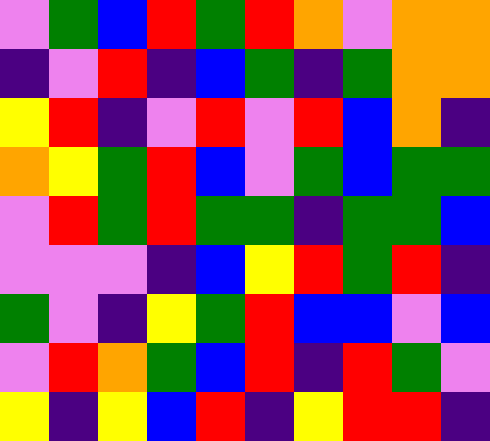[["violet", "green", "blue", "red", "green", "red", "orange", "violet", "orange", "orange"], ["indigo", "violet", "red", "indigo", "blue", "green", "indigo", "green", "orange", "orange"], ["yellow", "red", "indigo", "violet", "red", "violet", "red", "blue", "orange", "indigo"], ["orange", "yellow", "green", "red", "blue", "violet", "green", "blue", "green", "green"], ["violet", "red", "green", "red", "green", "green", "indigo", "green", "green", "blue"], ["violet", "violet", "violet", "indigo", "blue", "yellow", "red", "green", "red", "indigo"], ["green", "violet", "indigo", "yellow", "green", "red", "blue", "blue", "violet", "blue"], ["violet", "red", "orange", "green", "blue", "red", "indigo", "red", "green", "violet"], ["yellow", "indigo", "yellow", "blue", "red", "indigo", "yellow", "red", "red", "indigo"]]